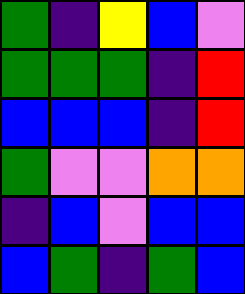[["green", "indigo", "yellow", "blue", "violet"], ["green", "green", "green", "indigo", "red"], ["blue", "blue", "blue", "indigo", "red"], ["green", "violet", "violet", "orange", "orange"], ["indigo", "blue", "violet", "blue", "blue"], ["blue", "green", "indigo", "green", "blue"]]